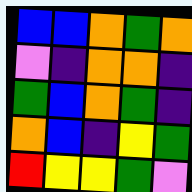[["blue", "blue", "orange", "green", "orange"], ["violet", "indigo", "orange", "orange", "indigo"], ["green", "blue", "orange", "green", "indigo"], ["orange", "blue", "indigo", "yellow", "green"], ["red", "yellow", "yellow", "green", "violet"]]